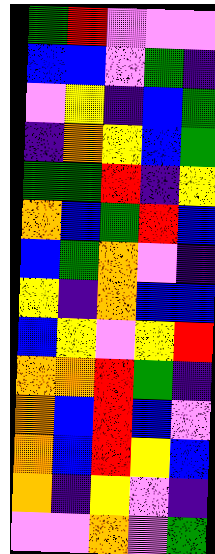[["green", "red", "violet", "violet", "violet"], ["blue", "blue", "violet", "green", "indigo"], ["violet", "yellow", "indigo", "blue", "green"], ["indigo", "orange", "yellow", "blue", "green"], ["green", "green", "red", "indigo", "yellow"], ["orange", "blue", "green", "red", "blue"], ["blue", "green", "orange", "violet", "indigo"], ["yellow", "indigo", "orange", "blue", "blue"], ["blue", "yellow", "violet", "yellow", "red"], ["orange", "orange", "red", "green", "indigo"], ["orange", "blue", "red", "blue", "violet"], ["orange", "blue", "red", "yellow", "blue"], ["orange", "indigo", "yellow", "violet", "indigo"], ["violet", "violet", "orange", "violet", "green"]]